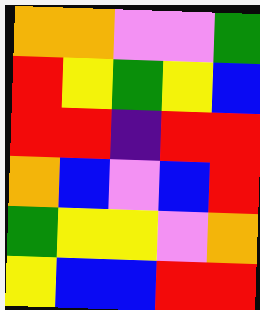[["orange", "orange", "violet", "violet", "green"], ["red", "yellow", "green", "yellow", "blue"], ["red", "red", "indigo", "red", "red"], ["orange", "blue", "violet", "blue", "red"], ["green", "yellow", "yellow", "violet", "orange"], ["yellow", "blue", "blue", "red", "red"]]